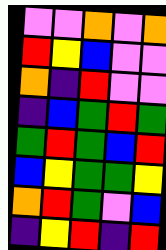[["violet", "violet", "orange", "violet", "orange"], ["red", "yellow", "blue", "violet", "violet"], ["orange", "indigo", "red", "violet", "violet"], ["indigo", "blue", "green", "red", "green"], ["green", "red", "green", "blue", "red"], ["blue", "yellow", "green", "green", "yellow"], ["orange", "red", "green", "violet", "blue"], ["indigo", "yellow", "red", "indigo", "red"]]